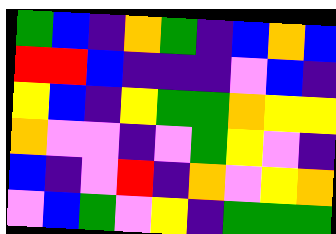[["green", "blue", "indigo", "orange", "green", "indigo", "blue", "orange", "blue"], ["red", "red", "blue", "indigo", "indigo", "indigo", "violet", "blue", "indigo"], ["yellow", "blue", "indigo", "yellow", "green", "green", "orange", "yellow", "yellow"], ["orange", "violet", "violet", "indigo", "violet", "green", "yellow", "violet", "indigo"], ["blue", "indigo", "violet", "red", "indigo", "orange", "violet", "yellow", "orange"], ["violet", "blue", "green", "violet", "yellow", "indigo", "green", "green", "green"]]